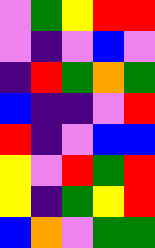[["violet", "green", "yellow", "red", "red"], ["violet", "indigo", "violet", "blue", "violet"], ["indigo", "red", "green", "orange", "green"], ["blue", "indigo", "indigo", "violet", "red"], ["red", "indigo", "violet", "blue", "blue"], ["yellow", "violet", "red", "green", "red"], ["yellow", "indigo", "green", "yellow", "red"], ["blue", "orange", "violet", "green", "green"]]